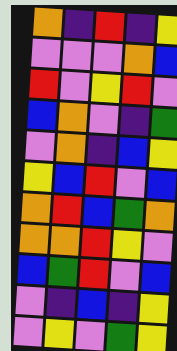[["orange", "indigo", "red", "indigo", "yellow"], ["violet", "violet", "violet", "orange", "blue"], ["red", "violet", "yellow", "red", "violet"], ["blue", "orange", "violet", "indigo", "green"], ["violet", "orange", "indigo", "blue", "yellow"], ["yellow", "blue", "red", "violet", "blue"], ["orange", "red", "blue", "green", "orange"], ["orange", "orange", "red", "yellow", "violet"], ["blue", "green", "red", "violet", "blue"], ["violet", "indigo", "blue", "indigo", "yellow"], ["violet", "yellow", "violet", "green", "yellow"]]